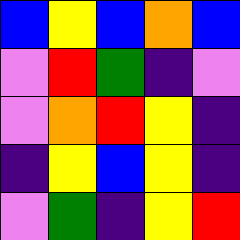[["blue", "yellow", "blue", "orange", "blue"], ["violet", "red", "green", "indigo", "violet"], ["violet", "orange", "red", "yellow", "indigo"], ["indigo", "yellow", "blue", "yellow", "indigo"], ["violet", "green", "indigo", "yellow", "red"]]